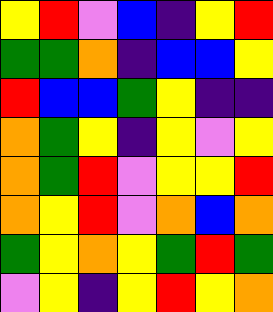[["yellow", "red", "violet", "blue", "indigo", "yellow", "red"], ["green", "green", "orange", "indigo", "blue", "blue", "yellow"], ["red", "blue", "blue", "green", "yellow", "indigo", "indigo"], ["orange", "green", "yellow", "indigo", "yellow", "violet", "yellow"], ["orange", "green", "red", "violet", "yellow", "yellow", "red"], ["orange", "yellow", "red", "violet", "orange", "blue", "orange"], ["green", "yellow", "orange", "yellow", "green", "red", "green"], ["violet", "yellow", "indigo", "yellow", "red", "yellow", "orange"]]